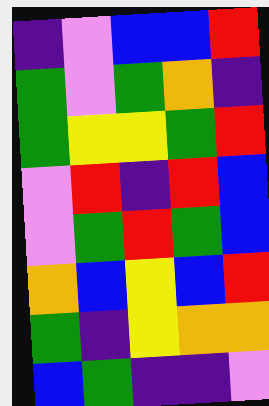[["indigo", "violet", "blue", "blue", "red"], ["green", "violet", "green", "orange", "indigo"], ["green", "yellow", "yellow", "green", "red"], ["violet", "red", "indigo", "red", "blue"], ["violet", "green", "red", "green", "blue"], ["orange", "blue", "yellow", "blue", "red"], ["green", "indigo", "yellow", "orange", "orange"], ["blue", "green", "indigo", "indigo", "violet"]]